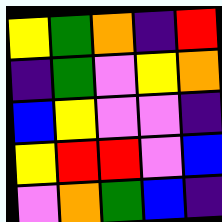[["yellow", "green", "orange", "indigo", "red"], ["indigo", "green", "violet", "yellow", "orange"], ["blue", "yellow", "violet", "violet", "indigo"], ["yellow", "red", "red", "violet", "blue"], ["violet", "orange", "green", "blue", "indigo"]]